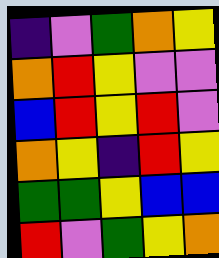[["indigo", "violet", "green", "orange", "yellow"], ["orange", "red", "yellow", "violet", "violet"], ["blue", "red", "yellow", "red", "violet"], ["orange", "yellow", "indigo", "red", "yellow"], ["green", "green", "yellow", "blue", "blue"], ["red", "violet", "green", "yellow", "orange"]]